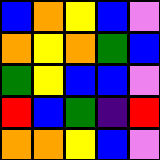[["blue", "orange", "yellow", "blue", "violet"], ["orange", "yellow", "orange", "green", "blue"], ["green", "yellow", "blue", "blue", "violet"], ["red", "blue", "green", "indigo", "red"], ["orange", "orange", "yellow", "blue", "violet"]]